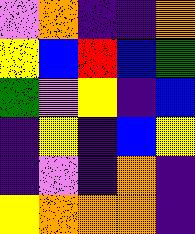[["violet", "orange", "indigo", "indigo", "orange"], ["yellow", "blue", "red", "blue", "green"], ["green", "violet", "yellow", "indigo", "blue"], ["indigo", "yellow", "indigo", "blue", "yellow"], ["indigo", "violet", "indigo", "orange", "indigo"], ["yellow", "orange", "orange", "orange", "indigo"]]